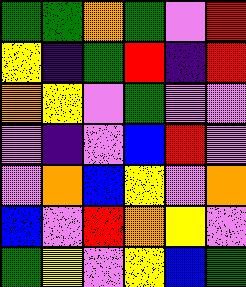[["green", "green", "orange", "green", "violet", "red"], ["yellow", "indigo", "green", "red", "indigo", "red"], ["orange", "yellow", "violet", "green", "violet", "violet"], ["violet", "indigo", "violet", "blue", "red", "violet"], ["violet", "orange", "blue", "yellow", "violet", "orange"], ["blue", "violet", "red", "orange", "yellow", "violet"], ["green", "yellow", "violet", "yellow", "blue", "green"]]